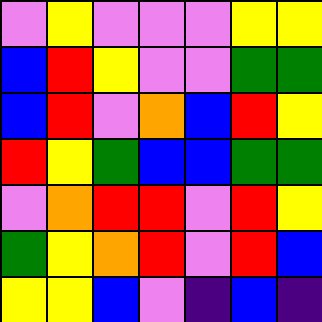[["violet", "yellow", "violet", "violet", "violet", "yellow", "yellow"], ["blue", "red", "yellow", "violet", "violet", "green", "green"], ["blue", "red", "violet", "orange", "blue", "red", "yellow"], ["red", "yellow", "green", "blue", "blue", "green", "green"], ["violet", "orange", "red", "red", "violet", "red", "yellow"], ["green", "yellow", "orange", "red", "violet", "red", "blue"], ["yellow", "yellow", "blue", "violet", "indigo", "blue", "indigo"]]